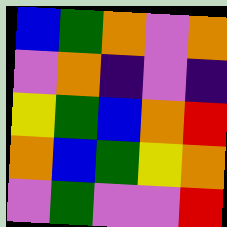[["blue", "green", "orange", "violet", "orange"], ["violet", "orange", "indigo", "violet", "indigo"], ["yellow", "green", "blue", "orange", "red"], ["orange", "blue", "green", "yellow", "orange"], ["violet", "green", "violet", "violet", "red"]]